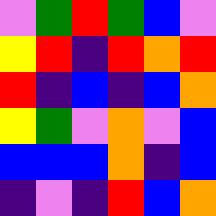[["violet", "green", "red", "green", "blue", "violet"], ["yellow", "red", "indigo", "red", "orange", "red"], ["red", "indigo", "blue", "indigo", "blue", "orange"], ["yellow", "green", "violet", "orange", "violet", "blue"], ["blue", "blue", "blue", "orange", "indigo", "blue"], ["indigo", "violet", "indigo", "red", "blue", "orange"]]